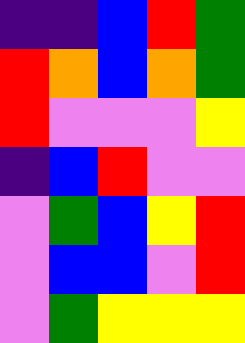[["indigo", "indigo", "blue", "red", "green"], ["red", "orange", "blue", "orange", "green"], ["red", "violet", "violet", "violet", "yellow"], ["indigo", "blue", "red", "violet", "violet"], ["violet", "green", "blue", "yellow", "red"], ["violet", "blue", "blue", "violet", "red"], ["violet", "green", "yellow", "yellow", "yellow"]]